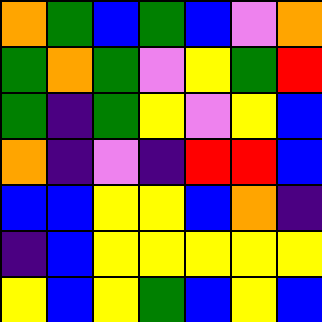[["orange", "green", "blue", "green", "blue", "violet", "orange"], ["green", "orange", "green", "violet", "yellow", "green", "red"], ["green", "indigo", "green", "yellow", "violet", "yellow", "blue"], ["orange", "indigo", "violet", "indigo", "red", "red", "blue"], ["blue", "blue", "yellow", "yellow", "blue", "orange", "indigo"], ["indigo", "blue", "yellow", "yellow", "yellow", "yellow", "yellow"], ["yellow", "blue", "yellow", "green", "blue", "yellow", "blue"]]